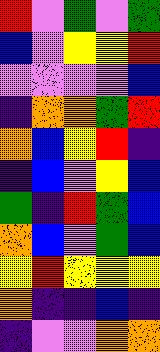[["red", "violet", "green", "violet", "green"], ["blue", "violet", "yellow", "yellow", "red"], ["violet", "violet", "violet", "violet", "blue"], ["indigo", "orange", "orange", "green", "red"], ["orange", "blue", "yellow", "red", "indigo"], ["indigo", "blue", "violet", "yellow", "blue"], ["green", "indigo", "red", "green", "blue"], ["orange", "blue", "violet", "green", "blue"], ["yellow", "red", "yellow", "yellow", "yellow"], ["orange", "indigo", "indigo", "blue", "indigo"], ["indigo", "violet", "violet", "orange", "orange"]]